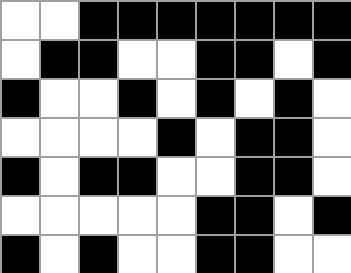[["white", "white", "black", "black", "black", "black", "black", "black", "black"], ["white", "black", "black", "white", "white", "black", "black", "white", "black"], ["black", "white", "white", "black", "white", "black", "white", "black", "white"], ["white", "white", "white", "white", "black", "white", "black", "black", "white"], ["black", "white", "black", "black", "white", "white", "black", "black", "white"], ["white", "white", "white", "white", "white", "black", "black", "white", "black"], ["black", "white", "black", "white", "white", "black", "black", "white", "white"]]